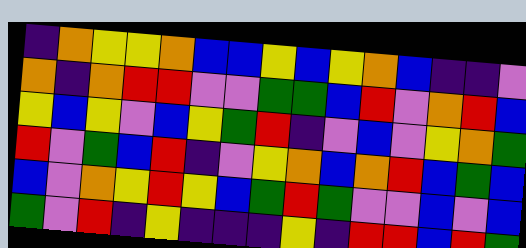[["indigo", "orange", "yellow", "yellow", "orange", "blue", "blue", "yellow", "blue", "yellow", "orange", "blue", "indigo", "indigo", "violet"], ["orange", "indigo", "orange", "red", "red", "violet", "violet", "green", "green", "blue", "red", "violet", "orange", "red", "blue"], ["yellow", "blue", "yellow", "violet", "blue", "yellow", "green", "red", "indigo", "violet", "blue", "violet", "yellow", "orange", "green"], ["red", "violet", "green", "blue", "red", "indigo", "violet", "yellow", "orange", "blue", "orange", "red", "blue", "green", "blue"], ["blue", "violet", "orange", "yellow", "red", "yellow", "blue", "green", "red", "green", "violet", "violet", "blue", "violet", "blue"], ["green", "violet", "red", "indigo", "yellow", "indigo", "indigo", "indigo", "yellow", "indigo", "red", "red", "blue", "red", "green"]]